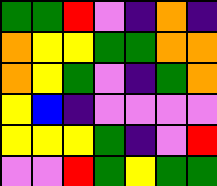[["green", "green", "red", "violet", "indigo", "orange", "indigo"], ["orange", "yellow", "yellow", "green", "green", "orange", "orange"], ["orange", "yellow", "green", "violet", "indigo", "green", "orange"], ["yellow", "blue", "indigo", "violet", "violet", "violet", "violet"], ["yellow", "yellow", "yellow", "green", "indigo", "violet", "red"], ["violet", "violet", "red", "green", "yellow", "green", "green"]]